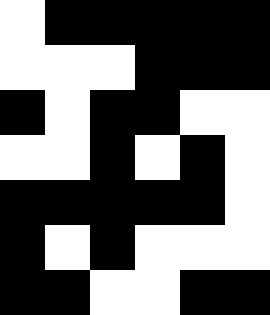[["white", "black", "black", "black", "black", "black"], ["white", "white", "white", "black", "black", "black"], ["black", "white", "black", "black", "white", "white"], ["white", "white", "black", "white", "black", "white"], ["black", "black", "black", "black", "black", "white"], ["black", "white", "black", "white", "white", "white"], ["black", "black", "white", "white", "black", "black"]]